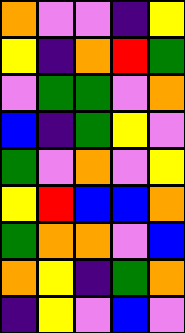[["orange", "violet", "violet", "indigo", "yellow"], ["yellow", "indigo", "orange", "red", "green"], ["violet", "green", "green", "violet", "orange"], ["blue", "indigo", "green", "yellow", "violet"], ["green", "violet", "orange", "violet", "yellow"], ["yellow", "red", "blue", "blue", "orange"], ["green", "orange", "orange", "violet", "blue"], ["orange", "yellow", "indigo", "green", "orange"], ["indigo", "yellow", "violet", "blue", "violet"]]